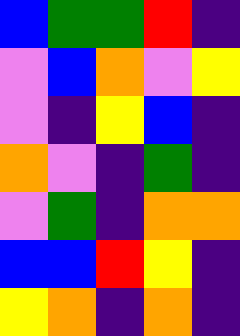[["blue", "green", "green", "red", "indigo"], ["violet", "blue", "orange", "violet", "yellow"], ["violet", "indigo", "yellow", "blue", "indigo"], ["orange", "violet", "indigo", "green", "indigo"], ["violet", "green", "indigo", "orange", "orange"], ["blue", "blue", "red", "yellow", "indigo"], ["yellow", "orange", "indigo", "orange", "indigo"]]